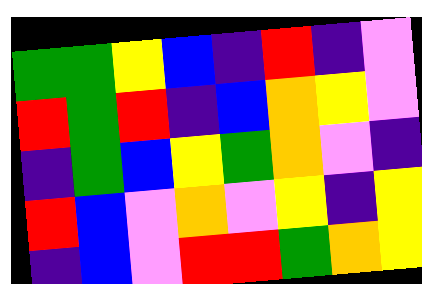[["green", "green", "yellow", "blue", "indigo", "red", "indigo", "violet"], ["red", "green", "red", "indigo", "blue", "orange", "yellow", "violet"], ["indigo", "green", "blue", "yellow", "green", "orange", "violet", "indigo"], ["red", "blue", "violet", "orange", "violet", "yellow", "indigo", "yellow"], ["indigo", "blue", "violet", "red", "red", "green", "orange", "yellow"]]